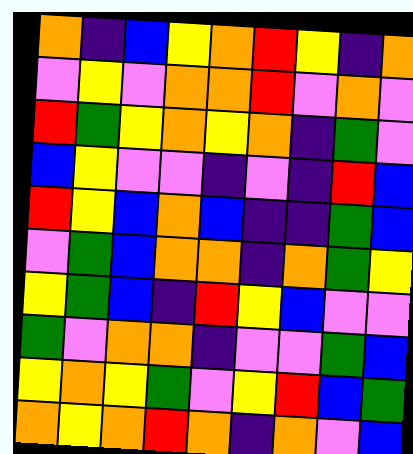[["orange", "indigo", "blue", "yellow", "orange", "red", "yellow", "indigo", "orange"], ["violet", "yellow", "violet", "orange", "orange", "red", "violet", "orange", "violet"], ["red", "green", "yellow", "orange", "yellow", "orange", "indigo", "green", "violet"], ["blue", "yellow", "violet", "violet", "indigo", "violet", "indigo", "red", "blue"], ["red", "yellow", "blue", "orange", "blue", "indigo", "indigo", "green", "blue"], ["violet", "green", "blue", "orange", "orange", "indigo", "orange", "green", "yellow"], ["yellow", "green", "blue", "indigo", "red", "yellow", "blue", "violet", "violet"], ["green", "violet", "orange", "orange", "indigo", "violet", "violet", "green", "blue"], ["yellow", "orange", "yellow", "green", "violet", "yellow", "red", "blue", "green"], ["orange", "yellow", "orange", "red", "orange", "indigo", "orange", "violet", "blue"]]